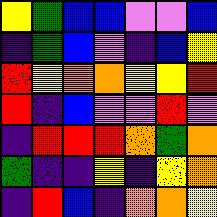[["yellow", "green", "blue", "blue", "violet", "violet", "blue"], ["indigo", "green", "blue", "violet", "indigo", "blue", "yellow"], ["red", "yellow", "orange", "orange", "yellow", "yellow", "red"], ["red", "indigo", "blue", "violet", "violet", "red", "violet"], ["indigo", "red", "red", "red", "orange", "green", "orange"], ["green", "indigo", "indigo", "yellow", "indigo", "yellow", "orange"], ["indigo", "red", "blue", "indigo", "orange", "orange", "yellow"]]